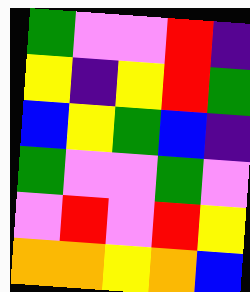[["green", "violet", "violet", "red", "indigo"], ["yellow", "indigo", "yellow", "red", "green"], ["blue", "yellow", "green", "blue", "indigo"], ["green", "violet", "violet", "green", "violet"], ["violet", "red", "violet", "red", "yellow"], ["orange", "orange", "yellow", "orange", "blue"]]